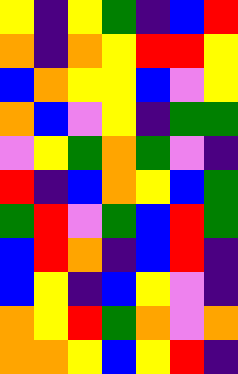[["yellow", "indigo", "yellow", "green", "indigo", "blue", "red"], ["orange", "indigo", "orange", "yellow", "red", "red", "yellow"], ["blue", "orange", "yellow", "yellow", "blue", "violet", "yellow"], ["orange", "blue", "violet", "yellow", "indigo", "green", "green"], ["violet", "yellow", "green", "orange", "green", "violet", "indigo"], ["red", "indigo", "blue", "orange", "yellow", "blue", "green"], ["green", "red", "violet", "green", "blue", "red", "green"], ["blue", "red", "orange", "indigo", "blue", "red", "indigo"], ["blue", "yellow", "indigo", "blue", "yellow", "violet", "indigo"], ["orange", "yellow", "red", "green", "orange", "violet", "orange"], ["orange", "orange", "yellow", "blue", "yellow", "red", "indigo"]]